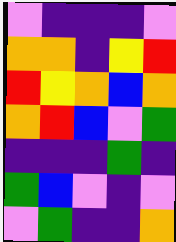[["violet", "indigo", "indigo", "indigo", "violet"], ["orange", "orange", "indigo", "yellow", "red"], ["red", "yellow", "orange", "blue", "orange"], ["orange", "red", "blue", "violet", "green"], ["indigo", "indigo", "indigo", "green", "indigo"], ["green", "blue", "violet", "indigo", "violet"], ["violet", "green", "indigo", "indigo", "orange"]]